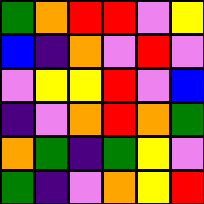[["green", "orange", "red", "red", "violet", "yellow"], ["blue", "indigo", "orange", "violet", "red", "violet"], ["violet", "yellow", "yellow", "red", "violet", "blue"], ["indigo", "violet", "orange", "red", "orange", "green"], ["orange", "green", "indigo", "green", "yellow", "violet"], ["green", "indigo", "violet", "orange", "yellow", "red"]]